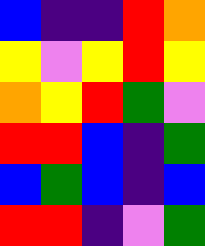[["blue", "indigo", "indigo", "red", "orange"], ["yellow", "violet", "yellow", "red", "yellow"], ["orange", "yellow", "red", "green", "violet"], ["red", "red", "blue", "indigo", "green"], ["blue", "green", "blue", "indigo", "blue"], ["red", "red", "indigo", "violet", "green"]]